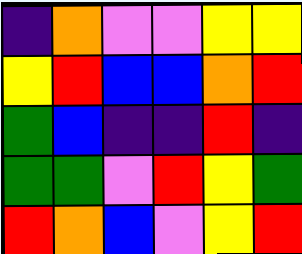[["indigo", "orange", "violet", "violet", "yellow", "yellow"], ["yellow", "red", "blue", "blue", "orange", "red"], ["green", "blue", "indigo", "indigo", "red", "indigo"], ["green", "green", "violet", "red", "yellow", "green"], ["red", "orange", "blue", "violet", "yellow", "red"]]